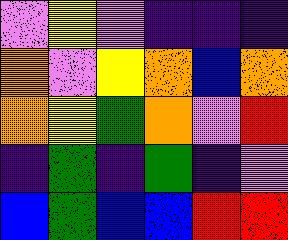[["violet", "yellow", "violet", "indigo", "indigo", "indigo"], ["orange", "violet", "yellow", "orange", "blue", "orange"], ["orange", "yellow", "green", "orange", "violet", "red"], ["indigo", "green", "indigo", "green", "indigo", "violet"], ["blue", "green", "blue", "blue", "red", "red"]]